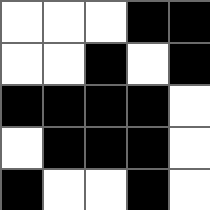[["white", "white", "white", "black", "black"], ["white", "white", "black", "white", "black"], ["black", "black", "black", "black", "white"], ["white", "black", "black", "black", "white"], ["black", "white", "white", "black", "white"]]